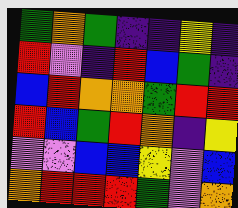[["green", "orange", "green", "indigo", "indigo", "yellow", "indigo"], ["red", "violet", "indigo", "red", "blue", "green", "indigo"], ["blue", "red", "orange", "orange", "green", "red", "red"], ["red", "blue", "green", "red", "orange", "indigo", "yellow"], ["violet", "violet", "blue", "blue", "yellow", "violet", "blue"], ["orange", "red", "red", "red", "green", "violet", "orange"]]